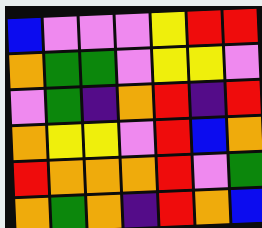[["blue", "violet", "violet", "violet", "yellow", "red", "red"], ["orange", "green", "green", "violet", "yellow", "yellow", "violet"], ["violet", "green", "indigo", "orange", "red", "indigo", "red"], ["orange", "yellow", "yellow", "violet", "red", "blue", "orange"], ["red", "orange", "orange", "orange", "red", "violet", "green"], ["orange", "green", "orange", "indigo", "red", "orange", "blue"]]